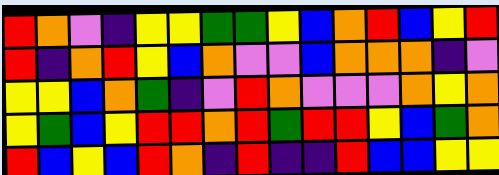[["red", "orange", "violet", "indigo", "yellow", "yellow", "green", "green", "yellow", "blue", "orange", "red", "blue", "yellow", "red"], ["red", "indigo", "orange", "red", "yellow", "blue", "orange", "violet", "violet", "blue", "orange", "orange", "orange", "indigo", "violet"], ["yellow", "yellow", "blue", "orange", "green", "indigo", "violet", "red", "orange", "violet", "violet", "violet", "orange", "yellow", "orange"], ["yellow", "green", "blue", "yellow", "red", "red", "orange", "red", "green", "red", "red", "yellow", "blue", "green", "orange"], ["red", "blue", "yellow", "blue", "red", "orange", "indigo", "red", "indigo", "indigo", "red", "blue", "blue", "yellow", "yellow"]]